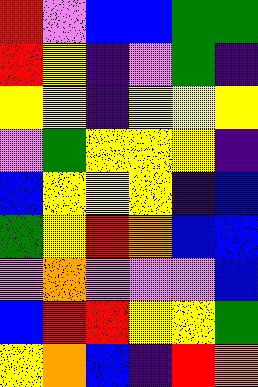[["red", "violet", "blue", "blue", "green", "green"], ["red", "yellow", "indigo", "violet", "green", "indigo"], ["yellow", "yellow", "indigo", "yellow", "yellow", "yellow"], ["violet", "green", "yellow", "yellow", "yellow", "indigo"], ["blue", "yellow", "yellow", "yellow", "indigo", "blue"], ["green", "yellow", "red", "orange", "blue", "blue"], ["violet", "orange", "violet", "violet", "violet", "blue"], ["blue", "red", "red", "yellow", "yellow", "green"], ["yellow", "orange", "blue", "indigo", "red", "orange"]]